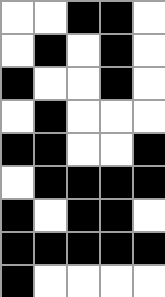[["white", "white", "black", "black", "white"], ["white", "black", "white", "black", "white"], ["black", "white", "white", "black", "white"], ["white", "black", "white", "white", "white"], ["black", "black", "white", "white", "black"], ["white", "black", "black", "black", "black"], ["black", "white", "black", "black", "white"], ["black", "black", "black", "black", "black"], ["black", "white", "white", "white", "white"]]